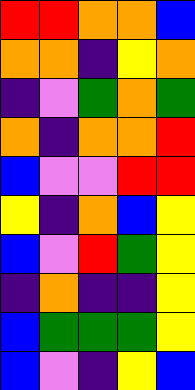[["red", "red", "orange", "orange", "blue"], ["orange", "orange", "indigo", "yellow", "orange"], ["indigo", "violet", "green", "orange", "green"], ["orange", "indigo", "orange", "orange", "red"], ["blue", "violet", "violet", "red", "red"], ["yellow", "indigo", "orange", "blue", "yellow"], ["blue", "violet", "red", "green", "yellow"], ["indigo", "orange", "indigo", "indigo", "yellow"], ["blue", "green", "green", "green", "yellow"], ["blue", "violet", "indigo", "yellow", "blue"]]